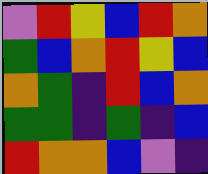[["violet", "red", "yellow", "blue", "red", "orange"], ["green", "blue", "orange", "red", "yellow", "blue"], ["orange", "green", "indigo", "red", "blue", "orange"], ["green", "green", "indigo", "green", "indigo", "blue"], ["red", "orange", "orange", "blue", "violet", "indigo"]]